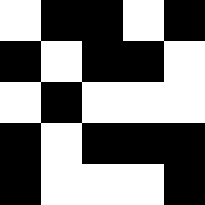[["white", "black", "black", "white", "black"], ["black", "white", "black", "black", "white"], ["white", "black", "white", "white", "white"], ["black", "white", "black", "black", "black"], ["black", "white", "white", "white", "black"]]